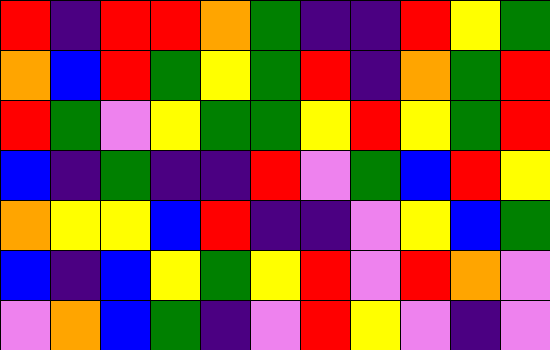[["red", "indigo", "red", "red", "orange", "green", "indigo", "indigo", "red", "yellow", "green"], ["orange", "blue", "red", "green", "yellow", "green", "red", "indigo", "orange", "green", "red"], ["red", "green", "violet", "yellow", "green", "green", "yellow", "red", "yellow", "green", "red"], ["blue", "indigo", "green", "indigo", "indigo", "red", "violet", "green", "blue", "red", "yellow"], ["orange", "yellow", "yellow", "blue", "red", "indigo", "indigo", "violet", "yellow", "blue", "green"], ["blue", "indigo", "blue", "yellow", "green", "yellow", "red", "violet", "red", "orange", "violet"], ["violet", "orange", "blue", "green", "indigo", "violet", "red", "yellow", "violet", "indigo", "violet"]]